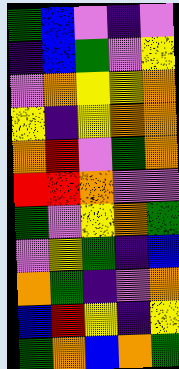[["green", "blue", "violet", "indigo", "violet"], ["indigo", "blue", "green", "violet", "yellow"], ["violet", "orange", "yellow", "yellow", "orange"], ["yellow", "indigo", "yellow", "orange", "orange"], ["orange", "red", "violet", "green", "orange"], ["red", "red", "orange", "violet", "violet"], ["green", "violet", "yellow", "orange", "green"], ["violet", "yellow", "green", "indigo", "blue"], ["orange", "green", "indigo", "violet", "orange"], ["blue", "red", "yellow", "indigo", "yellow"], ["green", "orange", "blue", "orange", "green"]]